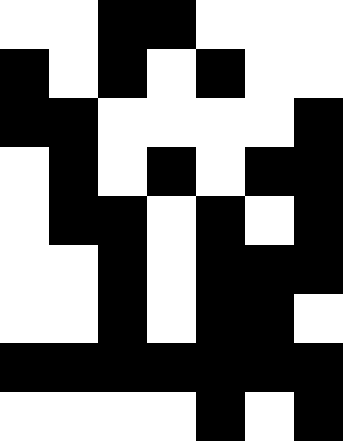[["white", "white", "black", "black", "white", "white", "white"], ["black", "white", "black", "white", "black", "white", "white"], ["black", "black", "white", "white", "white", "white", "black"], ["white", "black", "white", "black", "white", "black", "black"], ["white", "black", "black", "white", "black", "white", "black"], ["white", "white", "black", "white", "black", "black", "black"], ["white", "white", "black", "white", "black", "black", "white"], ["black", "black", "black", "black", "black", "black", "black"], ["white", "white", "white", "white", "black", "white", "black"]]